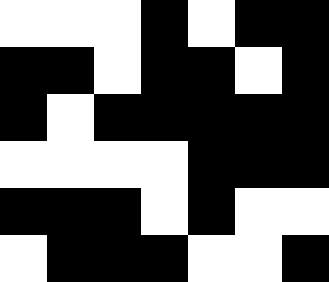[["white", "white", "white", "black", "white", "black", "black"], ["black", "black", "white", "black", "black", "white", "black"], ["black", "white", "black", "black", "black", "black", "black"], ["white", "white", "white", "white", "black", "black", "black"], ["black", "black", "black", "white", "black", "white", "white"], ["white", "black", "black", "black", "white", "white", "black"]]